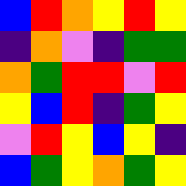[["blue", "red", "orange", "yellow", "red", "yellow"], ["indigo", "orange", "violet", "indigo", "green", "green"], ["orange", "green", "red", "red", "violet", "red"], ["yellow", "blue", "red", "indigo", "green", "yellow"], ["violet", "red", "yellow", "blue", "yellow", "indigo"], ["blue", "green", "yellow", "orange", "green", "yellow"]]